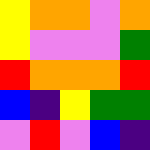[["yellow", "orange", "orange", "violet", "orange"], ["yellow", "violet", "violet", "violet", "green"], ["red", "orange", "orange", "orange", "red"], ["blue", "indigo", "yellow", "green", "green"], ["violet", "red", "violet", "blue", "indigo"]]